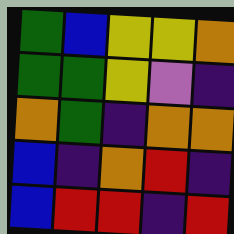[["green", "blue", "yellow", "yellow", "orange"], ["green", "green", "yellow", "violet", "indigo"], ["orange", "green", "indigo", "orange", "orange"], ["blue", "indigo", "orange", "red", "indigo"], ["blue", "red", "red", "indigo", "red"]]